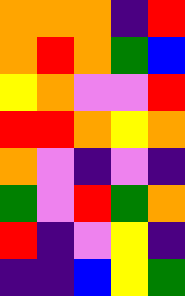[["orange", "orange", "orange", "indigo", "red"], ["orange", "red", "orange", "green", "blue"], ["yellow", "orange", "violet", "violet", "red"], ["red", "red", "orange", "yellow", "orange"], ["orange", "violet", "indigo", "violet", "indigo"], ["green", "violet", "red", "green", "orange"], ["red", "indigo", "violet", "yellow", "indigo"], ["indigo", "indigo", "blue", "yellow", "green"]]